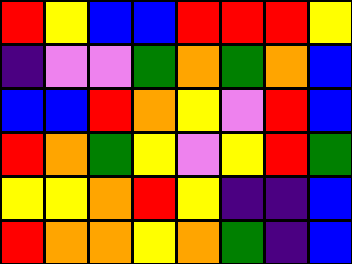[["red", "yellow", "blue", "blue", "red", "red", "red", "yellow"], ["indigo", "violet", "violet", "green", "orange", "green", "orange", "blue"], ["blue", "blue", "red", "orange", "yellow", "violet", "red", "blue"], ["red", "orange", "green", "yellow", "violet", "yellow", "red", "green"], ["yellow", "yellow", "orange", "red", "yellow", "indigo", "indigo", "blue"], ["red", "orange", "orange", "yellow", "orange", "green", "indigo", "blue"]]